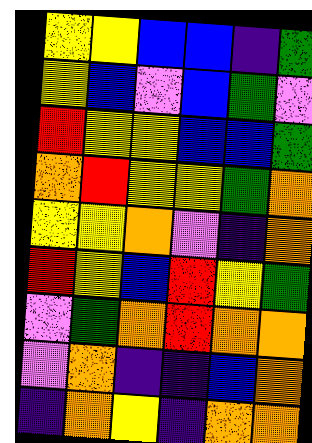[["yellow", "yellow", "blue", "blue", "indigo", "green"], ["yellow", "blue", "violet", "blue", "green", "violet"], ["red", "yellow", "yellow", "blue", "blue", "green"], ["orange", "red", "yellow", "yellow", "green", "orange"], ["yellow", "yellow", "orange", "violet", "indigo", "orange"], ["red", "yellow", "blue", "red", "yellow", "green"], ["violet", "green", "orange", "red", "orange", "orange"], ["violet", "orange", "indigo", "indigo", "blue", "orange"], ["indigo", "orange", "yellow", "indigo", "orange", "orange"]]